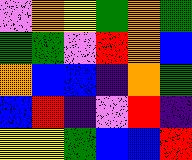[["violet", "orange", "yellow", "green", "orange", "green"], ["green", "green", "violet", "red", "orange", "blue"], ["orange", "blue", "blue", "indigo", "orange", "green"], ["blue", "red", "indigo", "violet", "red", "indigo"], ["yellow", "yellow", "green", "blue", "blue", "red"]]